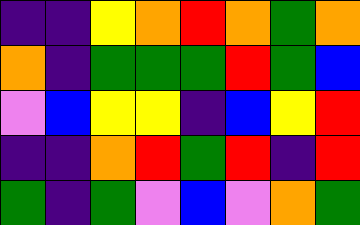[["indigo", "indigo", "yellow", "orange", "red", "orange", "green", "orange"], ["orange", "indigo", "green", "green", "green", "red", "green", "blue"], ["violet", "blue", "yellow", "yellow", "indigo", "blue", "yellow", "red"], ["indigo", "indigo", "orange", "red", "green", "red", "indigo", "red"], ["green", "indigo", "green", "violet", "blue", "violet", "orange", "green"]]